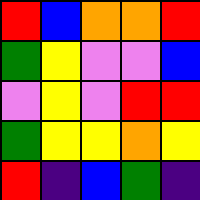[["red", "blue", "orange", "orange", "red"], ["green", "yellow", "violet", "violet", "blue"], ["violet", "yellow", "violet", "red", "red"], ["green", "yellow", "yellow", "orange", "yellow"], ["red", "indigo", "blue", "green", "indigo"]]